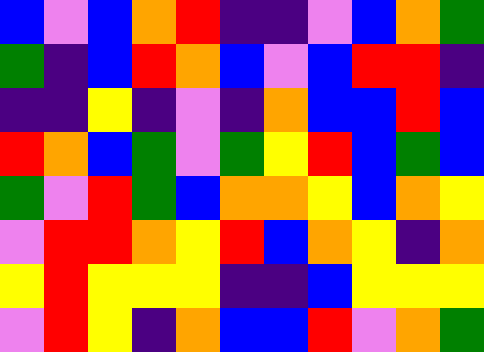[["blue", "violet", "blue", "orange", "red", "indigo", "indigo", "violet", "blue", "orange", "green"], ["green", "indigo", "blue", "red", "orange", "blue", "violet", "blue", "red", "red", "indigo"], ["indigo", "indigo", "yellow", "indigo", "violet", "indigo", "orange", "blue", "blue", "red", "blue"], ["red", "orange", "blue", "green", "violet", "green", "yellow", "red", "blue", "green", "blue"], ["green", "violet", "red", "green", "blue", "orange", "orange", "yellow", "blue", "orange", "yellow"], ["violet", "red", "red", "orange", "yellow", "red", "blue", "orange", "yellow", "indigo", "orange"], ["yellow", "red", "yellow", "yellow", "yellow", "indigo", "indigo", "blue", "yellow", "yellow", "yellow"], ["violet", "red", "yellow", "indigo", "orange", "blue", "blue", "red", "violet", "orange", "green"]]